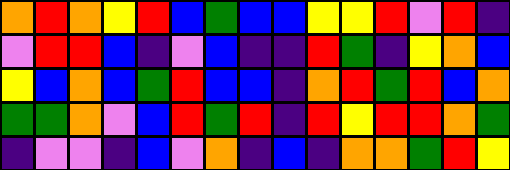[["orange", "red", "orange", "yellow", "red", "blue", "green", "blue", "blue", "yellow", "yellow", "red", "violet", "red", "indigo"], ["violet", "red", "red", "blue", "indigo", "violet", "blue", "indigo", "indigo", "red", "green", "indigo", "yellow", "orange", "blue"], ["yellow", "blue", "orange", "blue", "green", "red", "blue", "blue", "indigo", "orange", "red", "green", "red", "blue", "orange"], ["green", "green", "orange", "violet", "blue", "red", "green", "red", "indigo", "red", "yellow", "red", "red", "orange", "green"], ["indigo", "violet", "violet", "indigo", "blue", "violet", "orange", "indigo", "blue", "indigo", "orange", "orange", "green", "red", "yellow"]]